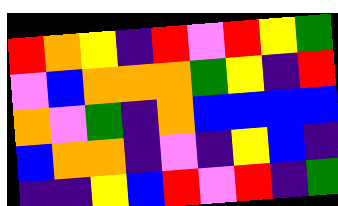[["red", "orange", "yellow", "indigo", "red", "violet", "red", "yellow", "green"], ["violet", "blue", "orange", "orange", "orange", "green", "yellow", "indigo", "red"], ["orange", "violet", "green", "indigo", "orange", "blue", "blue", "blue", "blue"], ["blue", "orange", "orange", "indigo", "violet", "indigo", "yellow", "blue", "indigo"], ["indigo", "indigo", "yellow", "blue", "red", "violet", "red", "indigo", "green"]]